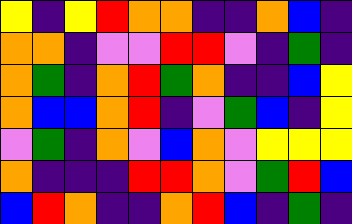[["yellow", "indigo", "yellow", "red", "orange", "orange", "indigo", "indigo", "orange", "blue", "indigo"], ["orange", "orange", "indigo", "violet", "violet", "red", "red", "violet", "indigo", "green", "indigo"], ["orange", "green", "indigo", "orange", "red", "green", "orange", "indigo", "indigo", "blue", "yellow"], ["orange", "blue", "blue", "orange", "red", "indigo", "violet", "green", "blue", "indigo", "yellow"], ["violet", "green", "indigo", "orange", "violet", "blue", "orange", "violet", "yellow", "yellow", "yellow"], ["orange", "indigo", "indigo", "indigo", "red", "red", "orange", "violet", "green", "red", "blue"], ["blue", "red", "orange", "indigo", "indigo", "orange", "red", "blue", "indigo", "green", "indigo"]]